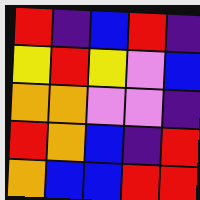[["red", "indigo", "blue", "red", "indigo"], ["yellow", "red", "yellow", "violet", "blue"], ["orange", "orange", "violet", "violet", "indigo"], ["red", "orange", "blue", "indigo", "red"], ["orange", "blue", "blue", "red", "red"]]